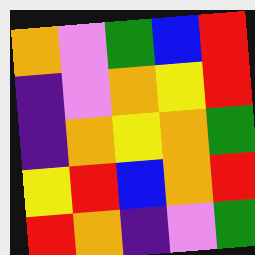[["orange", "violet", "green", "blue", "red"], ["indigo", "violet", "orange", "yellow", "red"], ["indigo", "orange", "yellow", "orange", "green"], ["yellow", "red", "blue", "orange", "red"], ["red", "orange", "indigo", "violet", "green"]]